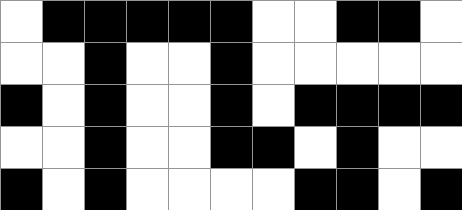[["white", "black", "black", "black", "black", "black", "white", "white", "black", "black", "white"], ["white", "white", "black", "white", "white", "black", "white", "white", "white", "white", "white"], ["black", "white", "black", "white", "white", "black", "white", "black", "black", "black", "black"], ["white", "white", "black", "white", "white", "black", "black", "white", "black", "white", "white"], ["black", "white", "black", "white", "white", "white", "white", "black", "black", "white", "black"]]